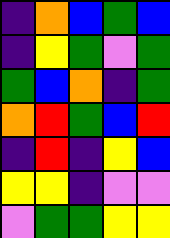[["indigo", "orange", "blue", "green", "blue"], ["indigo", "yellow", "green", "violet", "green"], ["green", "blue", "orange", "indigo", "green"], ["orange", "red", "green", "blue", "red"], ["indigo", "red", "indigo", "yellow", "blue"], ["yellow", "yellow", "indigo", "violet", "violet"], ["violet", "green", "green", "yellow", "yellow"]]